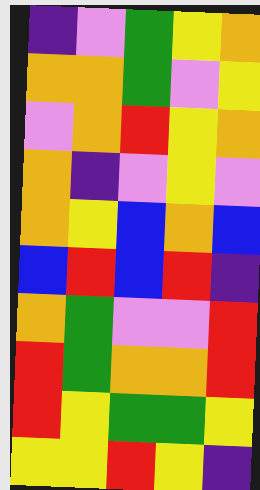[["indigo", "violet", "green", "yellow", "orange"], ["orange", "orange", "green", "violet", "yellow"], ["violet", "orange", "red", "yellow", "orange"], ["orange", "indigo", "violet", "yellow", "violet"], ["orange", "yellow", "blue", "orange", "blue"], ["blue", "red", "blue", "red", "indigo"], ["orange", "green", "violet", "violet", "red"], ["red", "green", "orange", "orange", "red"], ["red", "yellow", "green", "green", "yellow"], ["yellow", "yellow", "red", "yellow", "indigo"]]